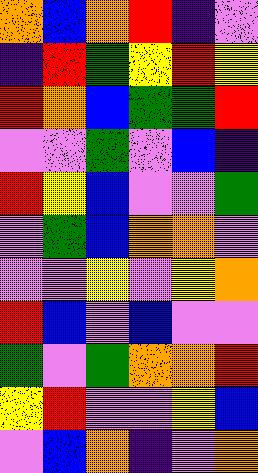[["orange", "blue", "orange", "red", "indigo", "violet"], ["indigo", "red", "green", "yellow", "red", "yellow"], ["red", "orange", "blue", "green", "green", "red"], ["violet", "violet", "green", "violet", "blue", "indigo"], ["red", "yellow", "blue", "violet", "violet", "green"], ["violet", "green", "blue", "orange", "orange", "violet"], ["violet", "violet", "yellow", "violet", "yellow", "orange"], ["red", "blue", "violet", "blue", "violet", "violet"], ["green", "violet", "green", "orange", "orange", "red"], ["yellow", "red", "violet", "violet", "yellow", "blue"], ["violet", "blue", "orange", "indigo", "violet", "orange"]]